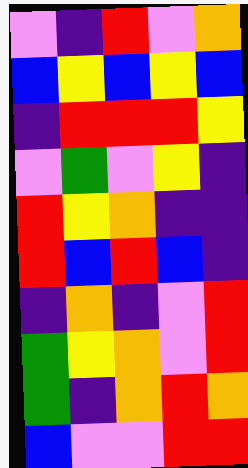[["violet", "indigo", "red", "violet", "orange"], ["blue", "yellow", "blue", "yellow", "blue"], ["indigo", "red", "red", "red", "yellow"], ["violet", "green", "violet", "yellow", "indigo"], ["red", "yellow", "orange", "indigo", "indigo"], ["red", "blue", "red", "blue", "indigo"], ["indigo", "orange", "indigo", "violet", "red"], ["green", "yellow", "orange", "violet", "red"], ["green", "indigo", "orange", "red", "orange"], ["blue", "violet", "violet", "red", "red"]]